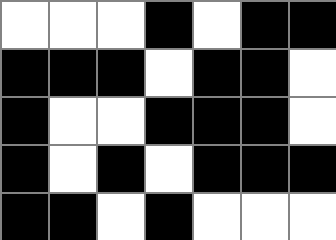[["white", "white", "white", "black", "white", "black", "black"], ["black", "black", "black", "white", "black", "black", "white"], ["black", "white", "white", "black", "black", "black", "white"], ["black", "white", "black", "white", "black", "black", "black"], ["black", "black", "white", "black", "white", "white", "white"]]